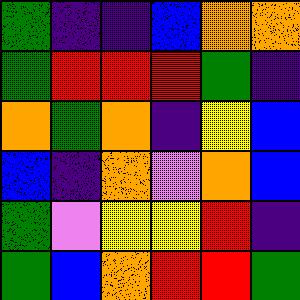[["green", "indigo", "indigo", "blue", "orange", "orange"], ["green", "red", "red", "red", "green", "indigo"], ["orange", "green", "orange", "indigo", "yellow", "blue"], ["blue", "indigo", "orange", "violet", "orange", "blue"], ["green", "violet", "yellow", "yellow", "red", "indigo"], ["green", "blue", "orange", "red", "red", "green"]]